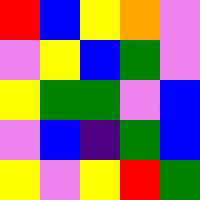[["red", "blue", "yellow", "orange", "violet"], ["violet", "yellow", "blue", "green", "violet"], ["yellow", "green", "green", "violet", "blue"], ["violet", "blue", "indigo", "green", "blue"], ["yellow", "violet", "yellow", "red", "green"]]